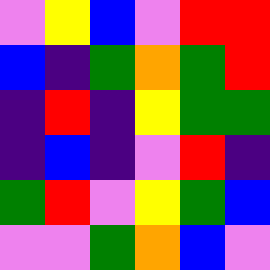[["violet", "yellow", "blue", "violet", "red", "red"], ["blue", "indigo", "green", "orange", "green", "red"], ["indigo", "red", "indigo", "yellow", "green", "green"], ["indigo", "blue", "indigo", "violet", "red", "indigo"], ["green", "red", "violet", "yellow", "green", "blue"], ["violet", "violet", "green", "orange", "blue", "violet"]]